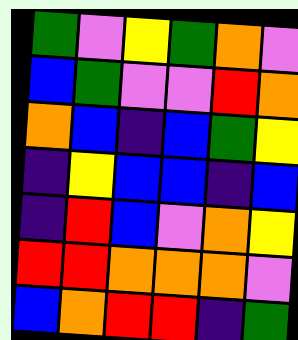[["green", "violet", "yellow", "green", "orange", "violet"], ["blue", "green", "violet", "violet", "red", "orange"], ["orange", "blue", "indigo", "blue", "green", "yellow"], ["indigo", "yellow", "blue", "blue", "indigo", "blue"], ["indigo", "red", "blue", "violet", "orange", "yellow"], ["red", "red", "orange", "orange", "orange", "violet"], ["blue", "orange", "red", "red", "indigo", "green"]]